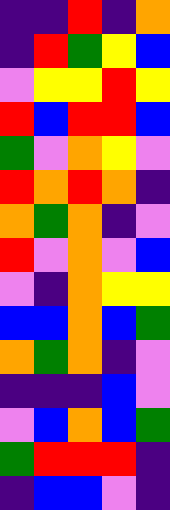[["indigo", "indigo", "red", "indigo", "orange"], ["indigo", "red", "green", "yellow", "blue"], ["violet", "yellow", "yellow", "red", "yellow"], ["red", "blue", "red", "red", "blue"], ["green", "violet", "orange", "yellow", "violet"], ["red", "orange", "red", "orange", "indigo"], ["orange", "green", "orange", "indigo", "violet"], ["red", "violet", "orange", "violet", "blue"], ["violet", "indigo", "orange", "yellow", "yellow"], ["blue", "blue", "orange", "blue", "green"], ["orange", "green", "orange", "indigo", "violet"], ["indigo", "indigo", "indigo", "blue", "violet"], ["violet", "blue", "orange", "blue", "green"], ["green", "red", "red", "red", "indigo"], ["indigo", "blue", "blue", "violet", "indigo"]]